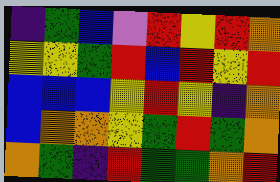[["indigo", "green", "blue", "violet", "red", "yellow", "red", "orange"], ["yellow", "yellow", "green", "red", "blue", "red", "yellow", "red"], ["blue", "blue", "blue", "yellow", "red", "yellow", "indigo", "orange"], ["blue", "orange", "orange", "yellow", "green", "red", "green", "orange"], ["orange", "green", "indigo", "red", "green", "green", "orange", "red"]]